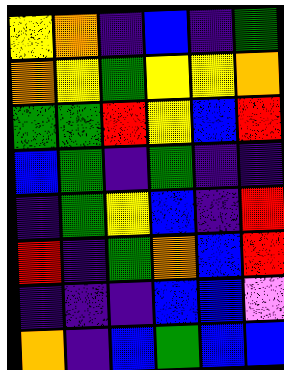[["yellow", "orange", "indigo", "blue", "indigo", "green"], ["orange", "yellow", "green", "yellow", "yellow", "orange"], ["green", "green", "red", "yellow", "blue", "red"], ["blue", "green", "indigo", "green", "indigo", "indigo"], ["indigo", "green", "yellow", "blue", "indigo", "red"], ["red", "indigo", "green", "orange", "blue", "red"], ["indigo", "indigo", "indigo", "blue", "blue", "violet"], ["orange", "indigo", "blue", "green", "blue", "blue"]]